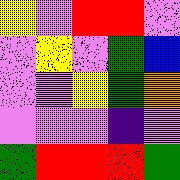[["yellow", "violet", "red", "red", "violet"], ["violet", "yellow", "violet", "green", "blue"], ["violet", "violet", "yellow", "green", "orange"], ["violet", "violet", "violet", "indigo", "violet"], ["green", "red", "red", "red", "green"]]